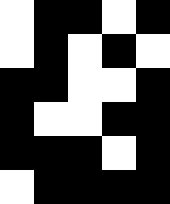[["white", "black", "black", "white", "black"], ["white", "black", "white", "black", "white"], ["black", "black", "white", "white", "black"], ["black", "white", "white", "black", "black"], ["black", "black", "black", "white", "black"], ["white", "black", "black", "black", "black"]]